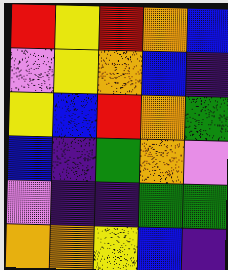[["red", "yellow", "red", "orange", "blue"], ["violet", "yellow", "orange", "blue", "indigo"], ["yellow", "blue", "red", "orange", "green"], ["blue", "indigo", "green", "orange", "violet"], ["violet", "indigo", "indigo", "green", "green"], ["orange", "orange", "yellow", "blue", "indigo"]]